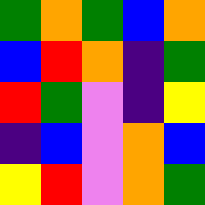[["green", "orange", "green", "blue", "orange"], ["blue", "red", "orange", "indigo", "green"], ["red", "green", "violet", "indigo", "yellow"], ["indigo", "blue", "violet", "orange", "blue"], ["yellow", "red", "violet", "orange", "green"]]